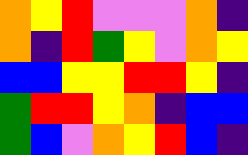[["orange", "yellow", "red", "violet", "violet", "violet", "orange", "indigo"], ["orange", "indigo", "red", "green", "yellow", "violet", "orange", "yellow"], ["blue", "blue", "yellow", "yellow", "red", "red", "yellow", "indigo"], ["green", "red", "red", "yellow", "orange", "indigo", "blue", "blue"], ["green", "blue", "violet", "orange", "yellow", "red", "blue", "indigo"]]